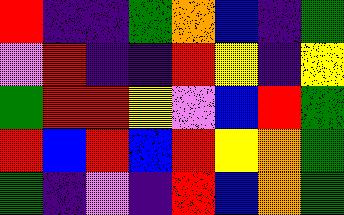[["red", "indigo", "indigo", "green", "orange", "blue", "indigo", "green"], ["violet", "red", "indigo", "indigo", "red", "yellow", "indigo", "yellow"], ["green", "red", "red", "yellow", "violet", "blue", "red", "green"], ["red", "blue", "red", "blue", "red", "yellow", "orange", "green"], ["green", "indigo", "violet", "indigo", "red", "blue", "orange", "green"]]